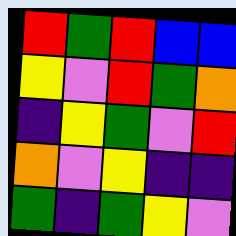[["red", "green", "red", "blue", "blue"], ["yellow", "violet", "red", "green", "orange"], ["indigo", "yellow", "green", "violet", "red"], ["orange", "violet", "yellow", "indigo", "indigo"], ["green", "indigo", "green", "yellow", "violet"]]